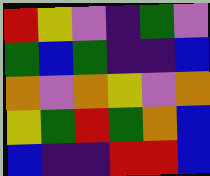[["red", "yellow", "violet", "indigo", "green", "violet"], ["green", "blue", "green", "indigo", "indigo", "blue"], ["orange", "violet", "orange", "yellow", "violet", "orange"], ["yellow", "green", "red", "green", "orange", "blue"], ["blue", "indigo", "indigo", "red", "red", "blue"]]